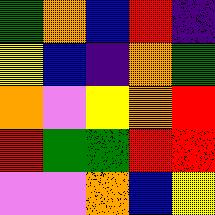[["green", "orange", "blue", "red", "indigo"], ["yellow", "blue", "indigo", "orange", "green"], ["orange", "violet", "yellow", "orange", "red"], ["red", "green", "green", "red", "red"], ["violet", "violet", "orange", "blue", "yellow"]]